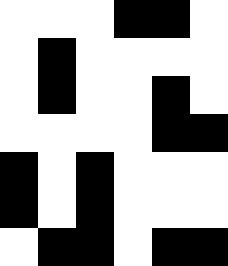[["white", "white", "white", "black", "black", "white"], ["white", "black", "white", "white", "white", "white"], ["white", "black", "white", "white", "black", "white"], ["white", "white", "white", "white", "black", "black"], ["black", "white", "black", "white", "white", "white"], ["black", "white", "black", "white", "white", "white"], ["white", "black", "black", "white", "black", "black"]]